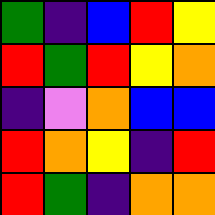[["green", "indigo", "blue", "red", "yellow"], ["red", "green", "red", "yellow", "orange"], ["indigo", "violet", "orange", "blue", "blue"], ["red", "orange", "yellow", "indigo", "red"], ["red", "green", "indigo", "orange", "orange"]]